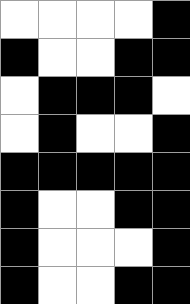[["white", "white", "white", "white", "black"], ["black", "white", "white", "black", "black"], ["white", "black", "black", "black", "white"], ["white", "black", "white", "white", "black"], ["black", "black", "black", "black", "black"], ["black", "white", "white", "black", "black"], ["black", "white", "white", "white", "black"], ["black", "white", "white", "black", "black"]]